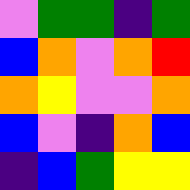[["violet", "green", "green", "indigo", "green"], ["blue", "orange", "violet", "orange", "red"], ["orange", "yellow", "violet", "violet", "orange"], ["blue", "violet", "indigo", "orange", "blue"], ["indigo", "blue", "green", "yellow", "yellow"]]